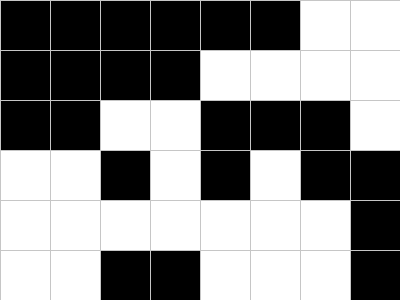[["black", "black", "black", "black", "black", "black", "white", "white"], ["black", "black", "black", "black", "white", "white", "white", "white"], ["black", "black", "white", "white", "black", "black", "black", "white"], ["white", "white", "black", "white", "black", "white", "black", "black"], ["white", "white", "white", "white", "white", "white", "white", "black"], ["white", "white", "black", "black", "white", "white", "white", "black"]]